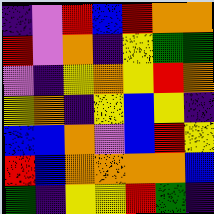[["indigo", "violet", "red", "blue", "red", "orange", "orange"], ["red", "violet", "orange", "indigo", "yellow", "green", "green"], ["violet", "indigo", "yellow", "orange", "yellow", "red", "orange"], ["yellow", "orange", "indigo", "yellow", "blue", "yellow", "indigo"], ["blue", "blue", "orange", "violet", "blue", "red", "yellow"], ["red", "blue", "orange", "orange", "orange", "orange", "blue"], ["green", "indigo", "yellow", "yellow", "red", "green", "indigo"]]